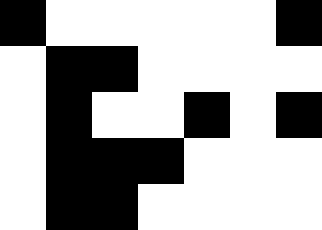[["black", "white", "white", "white", "white", "white", "black"], ["white", "black", "black", "white", "white", "white", "white"], ["white", "black", "white", "white", "black", "white", "black"], ["white", "black", "black", "black", "white", "white", "white"], ["white", "black", "black", "white", "white", "white", "white"]]